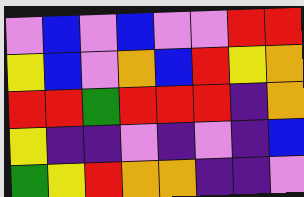[["violet", "blue", "violet", "blue", "violet", "violet", "red", "red"], ["yellow", "blue", "violet", "orange", "blue", "red", "yellow", "orange"], ["red", "red", "green", "red", "red", "red", "indigo", "orange"], ["yellow", "indigo", "indigo", "violet", "indigo", "violet", "indigo", "blue"], ["green", "yellow", "red", "orange", "orange", "indigo", "indigo", "violet"]]